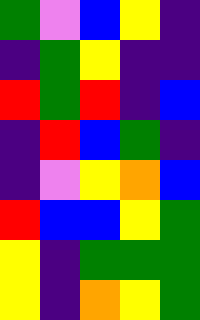[["green", "violet", "blue", "yellow", "indigo"], ["indigo", "green", "yellow", "indigo", "indigo"], ["red", "green", "red", "indigo", "blue"], ["indigo", "red", "blue", "green", "indigo"], ["indigo", "violet", "yellow", "orange", "blue"], ["red", "blue", "blue", "yellow", "green"], ["yellow", "indigo", "green", "green", "green"], ["yellow", "indigo", "orange", "yellow", "green"]]